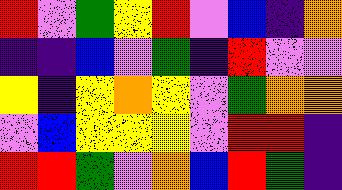[["red", "violet", "green", "yellow", "red", "violet", "blue", "indigo", "orange"], ["indigo", "indigo", "blue", "violet", "green", "indigo", "red", "violet", "violet"], ["yellow", "indigo", "yellow", "orange", "yellow", "violet", "green", "orange", "orange"], ["violet", "blue", "yellow", "yellow", "yellow", "violet", "red", "red", "indigo"], ["red", "red", "green", "violet", "orange", "blue", "red", "green", "indigo"]]